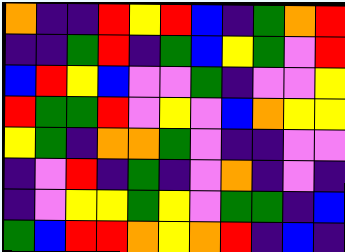[["orange", "indigo", "indigo", "red", "yellow", "red", "blue", "indigo", "green", "orange", "red"], ["indigo", "indigo", "green", "red", "indigo", "green", "blue", "yellow", "green", "violet", "red"], ["blue", "red", "yellow", "blue", "violet", "violet", "green", "indigo", "violet", "violet", "yellow"], ["red", "green", "green", "red", "violet", "yellow", "violet", "blue", "orange", "yellow", "yellow"], ["yellow", "green", "indigo", "orange", "orange", "green", "violet", "indigo", "indigo", "violet", "violet"], ["indigo", "violet", "red", "indigo", "green", "indigo", "violet", "orange", "indigo", "violet", "indigo"], ["indigo", "violet", "yellow", "yellow", "green", "yellow", "violet", "green", "green", "indigo", "blue"], ["green", "blue", "red", "red", "orange", "yellow", "orange", "red", "indigo", "blue", "indigo"]]